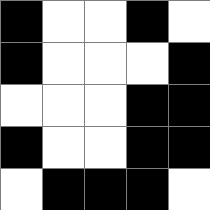[["black", "white", "white", "black", "white"], ["black", "white", "white", "white", "black"], ["white", "white", "white", "black", "black"], ["black", "white", "white", "black", "black"], ["white", "black", "black", "black", "white"]]